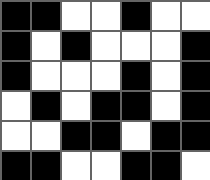[["black", "black", "white", "white", "black", "white", "white"], ["black", "white", "black", "white", "white", "white", "black"], ["black", "white", "white", "white", "black", "white", "black"], ["white", "black", "white", "black", "black", "white", "black"], ["white", "white", "black", "black", "white", "black", "black"], ["black", "black", "white", "white", "black", "black", "white"]]